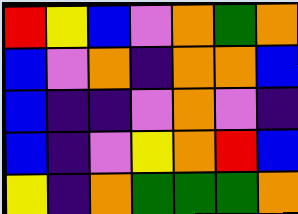[["red", "yellow", "blue", "violet", "orange", "green", "orange"], ["blue", "violet", "orange", "indigo", "orange", "orange", "blue"], ["blue", "indigo", "indigo", "violet", "orange", "violet", "indigo"], ["blue", "indigo", "violet", "yellow", "orange", "red", "blue"], ["yellow", "indigo", "orange", "green", "green", "green", "orange"]]